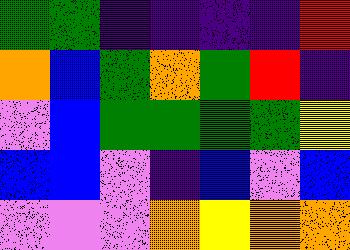[["green", "green", "indigo", "indigo", "indigo", "indigo", "red"], ["orange", "blue", "green", "orange", "green", "red", "indigo"], ["violet", "blue", "green", "green", "green", "green", "yellow"], ["blue", "blue", "violet", "indigo", "blue", "violet", "blue"], ["violet", "violet", "violet", "orange", "yellow", "orange", "orange"]]